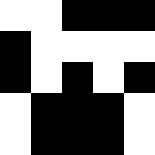[["white", "white", "black", "black", "black"], ["black", "white", "white", "white", "white"], ["black", "white", "black", "white", "black"], ["white", "black", "black", "black", "white"], ["white", "black", "black", "black", "white"]]